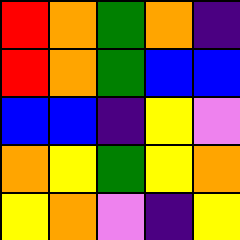[["red", "orange", "green", "orange", "indigo"], ["red", "orange", "green", "blue", "blue"], ["blue", "blue", "indigo", "yellow", "violet"], ["orange", "yellow", "green", "yellow", "orange"], ["yellow", "orange", "violet", "indigo", "yellow"]]